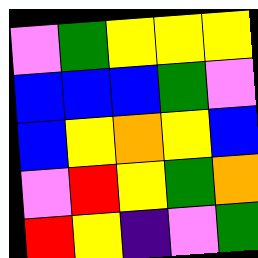[["violet", "green", "yellow", "yellow", "yellow"], ["blue", "blue", "blue", "green", "violet"], ["blue", "yellow", "orange", "yellow", "blue"], ["violet", "red", "yellow", "green", "orange"], ["red", "yellow", "indigo", "violet", "green"]]